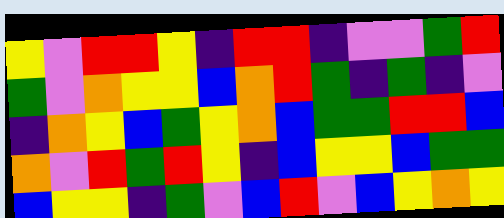[["yellow", "violet", "red", "red", "yellow", "indigo", "red", "red", "indigo", "violet", "violet", "green", "red"], ["green", "violet", "orange", "yellow", "yellow", "blue", "orange", "red", "green", "indigo", "green", "indigo", "violet"], ["indigo", "orange", "yellow", "blue", "green", "yellow", "orange", "blue", "green", "green", "red", "red", "blue"], ["orange", "violet", "red", "green", "red", "yellow", "indigo", "blue", "yellow", "yellow", "blue", "green", "green"], ["blue", "yellow", "yellow", "indigo", "green", "violet", "blue", "red", "violet", "blue", "yellow", "orange", "yellow"]]